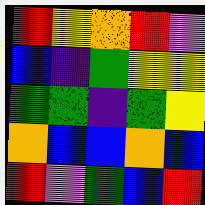[["red", "yellow", "orange", "red", "violet"], ["blue", "indigo", "green", "yellow", "yellow"], ["green", "green", "indigo", "green", "yellow"], ["orange", "blue", "blue", "orange", "blue"], ["red", "violet", "green", "blue", "red"]]